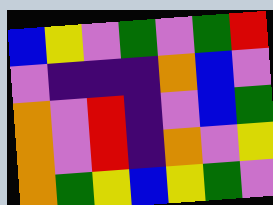[["blue", "yellow", "violet", "green", "violet", "green", "red"], ["violet", "indigo", "indigo", "indigo", "orange", "blue", "violet"], ["orange", "violet", "red", "indigo", "violet", "blue", "green"], ["orange", "violet", "red", "indigo", "orange", "violet", "yellow"], ["orange", "green", "yellow", "blue", "yellow", "green", "violet"]]